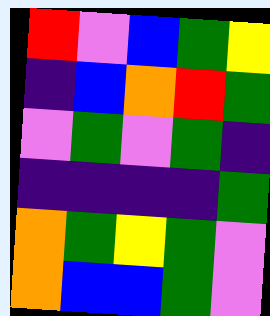[["red", "violet", "blue", "green", "yellow"], ["indigo", "blue", "orange", "red", "green"], ["violet", "green", "violet", "green", "indigo"], ["indigo", "indigo", "indigo", "indigo", "green"], ["orange", "green", "yellow", "green", "violet"], ["orange", "blue", "blue", "green", "violet"]]